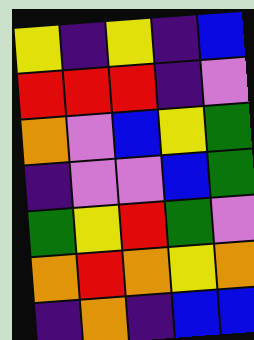[["yellow", "indigo", "yellow", "indigo", "blue"], ["red", "red", "red", "indigo", "violet"], ["orange", "violet", "blue", "yellow", "green"], ["indigo", "violet", "violet", "blue", "green"], ["green", "yellow", "red", "green", "violet"], ["orange", "red", "orange", "yellow", "orange"], ["indigo", "orange", "indigo", "blue", "blue"]]